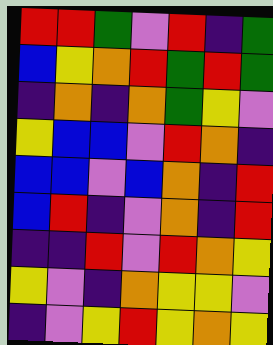[["red", "red", "green", "violet", "red", "indigo", "green"], ["blue", "yellow", "orange", "red", "green", "red", "green"], ["indigo", "orange", "indigo", "orange", "green", "yellow", "violet"], ["yellow", "blue", "blue", "violet", "red", "orange", "indigo"], ["blue", "blue", "violet", "blue", "orange", "indigo", "red"], ["blue", "red", "indigo", "violet", "orange", "indigo", "red"], ["indigo", "indigo", "red", "violet", "red", "orange", "yellow"], ["yellow", "violet", "indigo", "orange", "yellow", "yellow", "violet"], ["indigo", "violet", "yellow", "red", "yellow", "orange", "yellow"]]